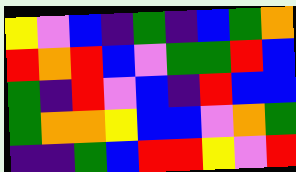[["yellow", "violet", "blue", "indigo", "green", "indigo", "blue", "green", "orange"], ["red", "orange", "red", "blue", "violet", "green", "green", "red", "blue"], ["green", "indigo", "red", "violet", "blue", "indigo", "red", "blue", "blue"], ["green", "orange", "orange", "yellow", "blue", "blue", "violet", "orange", "green"], ["indigo", "indigo", "green", "blue", "red", "red", "yellow", "violet", "red"]]